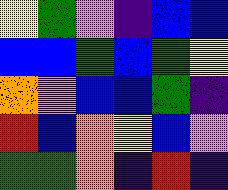[["yellow", "green", "violet", "indigo", "blue", "blue"], ["blue", "blue", "green", "blue", "green", "yellow"], ["orange", "violet", "blue", "blue", "green", "indigo"], ["red", "blue", "orange", "yellow", "blue", "violet"], ["green", "green", "orange", "indigo", "red", "indigo"]]